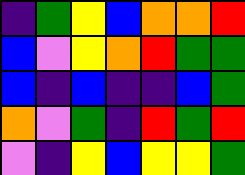[["indigo", "green", "yellow", "blue", "orange", "orange", "red"], ["blue", "violet", "yellow", "orange", "red", "green", "green"], ["blue", "indigo", "blue", "indigo", "indigo", "blue", "green"], ["orange", "violet", "green", "indigo", "red", "green", "red"], ["violet", "indigo", "yellow", "blue", "yellow", "yellow", "green"]]